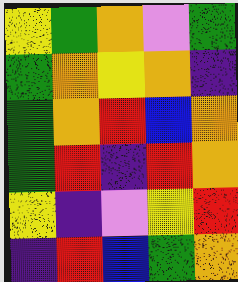[["yellow", "green", "orange", "violet", "green"], ["green", "orange", "yellow", "orange", "indigo"], ["green", "orange", "red", "blue", "orange"], ["green", "red", "indigo", "red", "orange"], ["yellow", "indigo", "violet", "yellow", "red"], ["indigo", "red", "blue", "green", "orange"]]